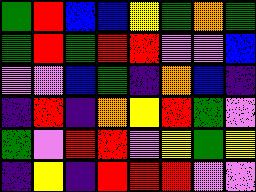[["green", "red", "blue", "blue", "yellow", "green", "orange", "green"], ["green", "red", "green", "red", "red", "violet", "violet", "blue"], ["violet", "violet", "blue", "green", "indigo", "orange", "blue", "indigo"], ["indigo", "red", "indigo", "orange", "yellow", "red", "green", "violet"], ["green", "violet", "red", "red", "violet", "yellow", "green", "yellow"], ["indigo", "yellow", "indigo", "red", "red", "red", "violet", "violet"]]